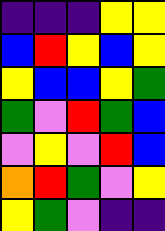[["indigo", "indigo", "indigo", "yellow", "yellow"], ["blue", "red", "yellow", "blue", "yellow"], ["yellow", "blue", "blue", "yellow", "green"], ["green", "violet", "red", "green", "blue"], ["violet", "yellow", "violet", "red", "blue"], ["orange", "red", "green", "violet", "yellow"], ["yellow", "green", "violet", "indigo", "indigo"]]